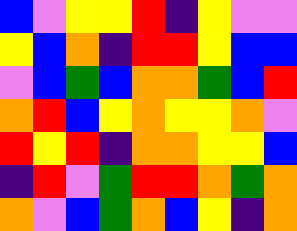[["blue", "violet", "yellow", "yellow", "red", "indigo", "yellow", "violet", "violet"], ["yellow", "blue", "orange", "indigo", "red", "red", "yellow", "blue", "blue"], ["violet", "blue", "green", "blue", "orange", "orange", "green", "blue", "red"], ["orange", "red", "blue", "yellow", "orange", "yellow", "yellow", "orange", "violet"], ["red", "yellow", "red", "indigo", "orange", "orange", "yellow", "yellow", "blue"], ["indigo", "red", "violet", "green", "red", "red", "orange", "green", "orange"], ["orange", "violet", "blue", "green", "orange", "blue", "yellow", "indigo", "orange"]]